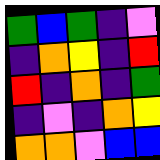[["green", "blue", "green", "indigo", "violet"], ["indigo", "orange", "yellow", "indigo", "red"], ["red", "indigo", "orange", "indigo", "green"], ["indigo", "violet", "indigo", "orange", "yellow"], ["orange", "orange", "violet", "blue", "blue"]]